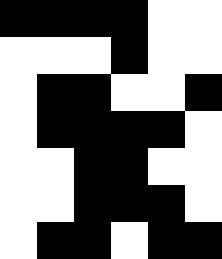[["black", "black", "black", "black", "white", "white"], ["white", "white", "white", "black", "white", "white"], ["white", "black", "black", "white", "white", "black"], ["white", "black", "black", "black", "black", "white"], ["white", "white", "black", "black", "white", "white"], ["white", "white", "black", "black", "black", "white"], ["white", "black", "black", "white", "black", "black"]]